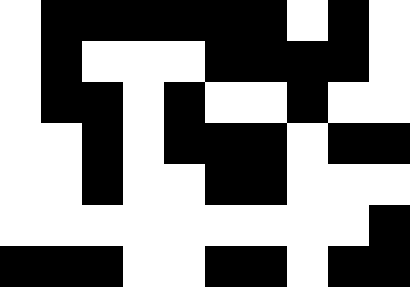[["white", "black", "black", "black", "black", "black", "black", "white", "black", "white"], ["white", "black", "white", "white", "white", "black", "black", "black", "black", "white"], ["white", "black", "black", "white", "black", "white", "white", "black", "white", "white"], ["white", "white", "black", "white", "black", "black", "black", "white", "black", "black"], ["white", "white", "black", "white", "white", "black", "black", "white", "white", "white"], ["white", "white", "white", "white", "white", "white", "white", "white", "white", "black"], ["black", "black", "black", "white", "white", "black", "black", "white", "black", "black"]]